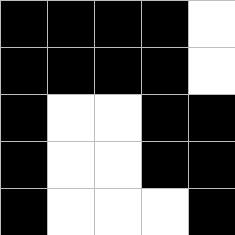[["black", "black", "black", "black", "white"], ["black", "black", "black", "black", "white"], ["black", "white", "white", "black", "black"], ["black", "white", "white", "black", "black"], ["black", "white", "white", "white", "black"]]